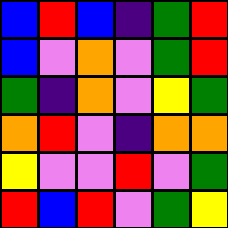[["blue", "red", "blue", "indigo", "green", "red"], ["blue", "violet", "orange", "violet", "green", "red"], ["green", "indigo", "orange", "violet", "yellow", "green"], ["orange", "red", "violet", "indigo", "orange", "orange"], ["yellow", "violet", "violet", "red", "violet", "green"], ["red", "blue", "red", "violet", "green", "yellow"]]